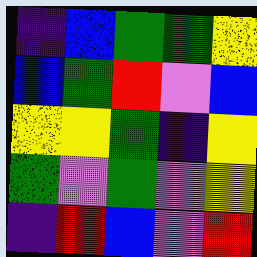[["indigo", "blue", "green", "green", "yellow"], ["blue", "green", "red", "violet", "blue"], ["yellow", "yellow", "green", "indigo", "yellow"], ["green", "violet", "green", "violet", "yellow"], ["indigo", "red", "blue", "violet", "red"]]